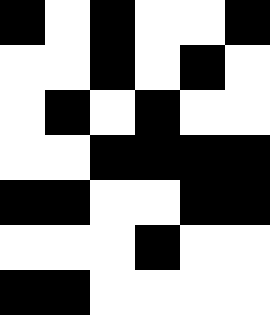[["black", "white", "black", "white", "white", "black"], ["white", "white", "black", "white", "black", "white"], ["white", "black", "white", "black", "white", "white"], ["white", "white", "black", "black", "black", "black"], ["black", "black", "white", "white", "black", "black"], ["white", "white", "white", "black", "white", "white"], ["black", "black", "white", "white", "white", "white"]]